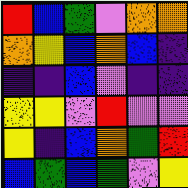[["red", "blue", "green", "violet", "orange", "orange"], ["orange", "yellow", "blue", "orange", "blue", "indigo"], ["indigo", "indigo", "blue", "violet", "indigo", "indigo"], ["yellow", "yellow", "violet", "red", "violet", "violet"], ["yellow", "indigo", "blue", "orange", "green", "red"], ["blue", "green", "blue", "green", "violet", "yellow"]]